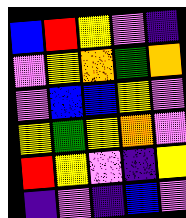[["blue", "red", "yellow", "violet", "indigo"], ["violet", "yellow", "orange", "green", "orange"], ["violet", "blue", "blue", "yellow", "violet"], ["yellow", "green", "yellow", "orange", "violet"], ["red", "yellow", "violet", "indigo", "yellow"], ["indigo", "violet", "indigo", "blue", "violet"]]